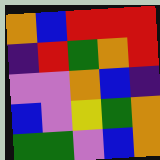[["orange", "blue", "red", "red", "red"], ["indigo", "red", "green", "orange", "red"], ["violet", "violet", "orange", "blue", "indigo"], ["blue", "violet", "yellow", "green", "orange"], ["green", "green", "violet", "blue", "orange"]]